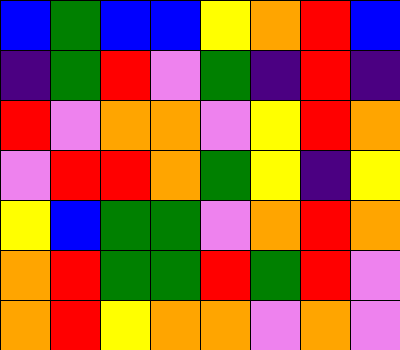[["blue", "green", "blue", "blue", "yellow", "orange", "red", "blue"], ["indigo", "green", "red", "violet", "green", "indigo", "red", "indigo"], ["red", "violet", "orange", "orange", "violet", "yellow", "red", "orange"], ["violet", "red", "red", "orange", "green", "yellow", "indigo", "yellow"], ["yellow", "blue", "green", "green", "violet", "orange", "red", "orange"], ["orange", "red", "green", "green", "red", "green", "red", "violet"], ["orange", "red", "yellow", "orange", "orange", "violet", "orange", "violet"]]